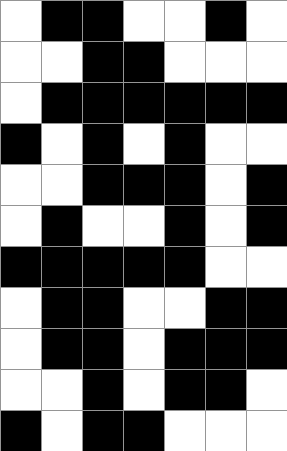[["white", "black", "black", "white", "white", "black", "white"], ["white", "white", "black", "black", "white", "white", "white"], ["white", "black", "black", "black", "black", "black", "black"], ["black", "white", "black", "white", "black", "white", "white"], ["white", "white", "black", "black", "black", "white", "black"], ["white", "black", "white", "white", "black", "white", "black"], ["black", "black", "black", "black", "black", "white", "white"], ["white", "black", "black", "white", "white", "black", "black"], ["white", "black", "black", "white", "black", "black", "black"], ["white", "white", "black", "white", "black", "black", "white"], ["black", "white", "black", "black", "white", "white", "white"]]